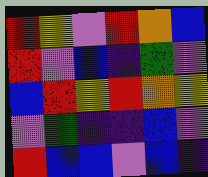[["red", "yellow", "violet", "red", "orange", "blue"], ["red", "violet", "blue", "indigo", "green", "violet"], ["blue", "red", "yellow", "red", "orange", "yellow"], ["violet", "green", "indigo", "indigo", "blue", "violet"], ["red", "blue", "blue", "violet", "blue", "indigo"]]